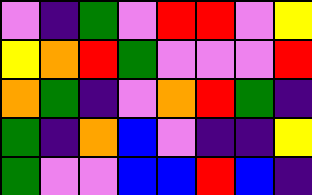[["violet", "indigo", "green", "violet", "red", "red", "violet", "yellow"], ["yellow", "orange", "red", "green", "violet", "violet", "violet", "red"], ["orange", "green", "indigo", "violet", "orange", "red", "green", "indigo"], ["green", "indigo", "orange", "blue", "violet", "indigo", "indigo", "yellow"], ["green", "violet", "violet", "blue", "blue", "red", "blue", "indigo"]]